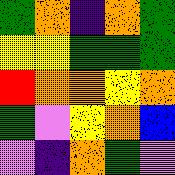[["green", "orange", "indigo", "orange", "green"], ["yellow", "yellow", "green", "green", "green"], ["red", "orange", "orange", "yellow", "orange"], ["green", "violet", "yellow", "orange", "blue"], ["violet", "indigo", "orange", "green", "violet"]]